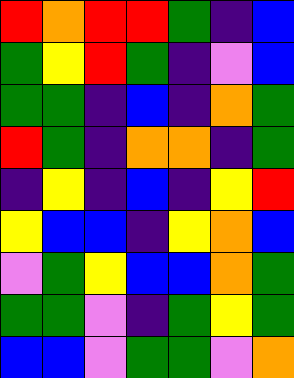[["red", "orange", "red", "red", "green", "indigo", "blue"], ["green", "yellow", "red", "green", "indigo", "violet", "blue"], ["green", "green", "indigo", "blue", "indigo", "orange", "green"], ["red", "green", "indigo", "orange", "orange", "indigo", "green"], ["indigo", "yellow", "indigo", "blue", "indigo", "yellow", "red"], ["yellow", "blue", "blue", "indigo", "yellow", "orange", "blue"], ["violet", "green", "yellow", "blue", "blue", "orange", "green"], ["green", "green", "violet", "indigo", "green", "yellow", "green"], ["blue", "blue", "violet", "green", "green", "violet", "orange"]]